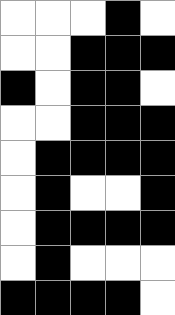[["white", "white", "white", "black", "white"], ["white", "white", "black", "black", "black"], ["black", "white", "black", "black", "white"], ["white", "white", "black", "black", "black"], ["white", "black", "black", "black", "black"], ["white", "black", "white", "white", "black"], ["white", "black", "black", "black", "black"], ["white", "black", "white", "white", "white"], ["black", "black", "black", "black", "white"]]